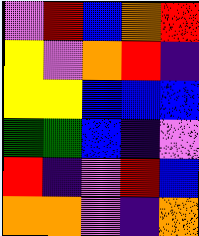[["violet", "red", "blue", "orange", "red"], ["yellow", "violet", "orange", "red", "indigo"], ["yellow", "yellow", "blue", "blue", "blue"], ["green", "green", "blue", "indigo", "violet"], ["red", "indigo", "violet", "red", "blue"], ["orange", "orange", "violet", "indigo", "orange"]]